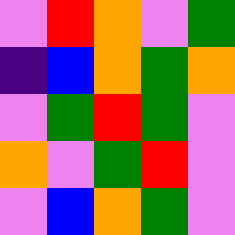[["violet", "red", "orange", "violet", "green"], ["indigo", "blue", "orange", "green", "orange"], ["violet", "green", "red", "green", "violet"], ["orange", "violet", "green", "red", "violet"], ["violet", "blue", "orange", "green", "violet"]]